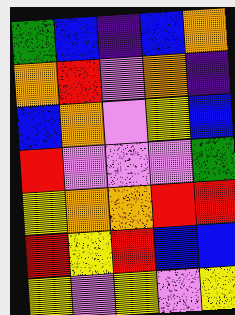[["green", "blue", "indigo", "blue", "orange"], ["orange", "red", "violet", "orange", "indigo"], ["blue", "orange", "violet", "yellow", "blue"], ["red", "violet", "violet", "violet", "green"], ["yellow", "orange", "orange", "red", "red"], ["red", "yellow", "red", "blue", "blue"], ["yellow", "violet", "yellow", "violet", "yellow"]]